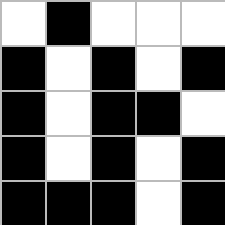[["white", "black", "white", "white", "white"], ["black", "white", "black", "white", "black"], ["black", "white", "black", "black", "white"], ["black", "white", "black", "white", "black"], ["black", "black", "black", "white", "black"]]